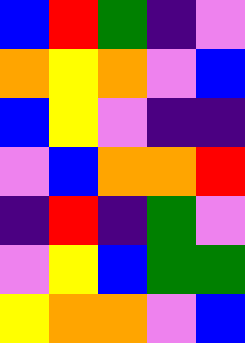[["blue", "red", "green", "indigo", "violet"], ["orange", "yellow", "orange", "violet", "blue"], ["blue", "yellow", "violet", "indigo", "indigo"], ["violet", "blue", "orange", "orange", "red"], ["indigo", "red", "indigo", "green", "violet"], ["violet", "yellow", "blue", "green", "green"], ["yellow", "orange", "orange", "violet", "blue"]]